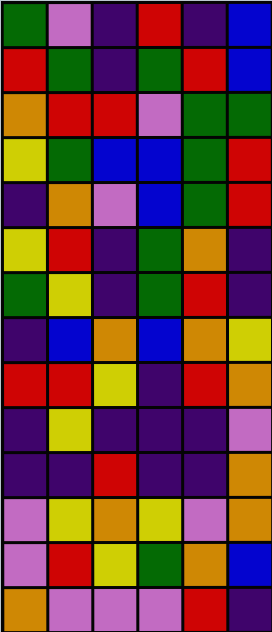[["green", "violet", "indigo", "red", "indigo", "blue"], ["red", "green", "indigo", "green", "red", "blue"], ["orange", "red", "red", "violet", "green", "green"], ["yellow", "green", "blue", "blue", "green", "red"], ["indigo", "orange", "violet", "blue", "green", "red"], ["yellow", "red", "indigo", "green", "orange", "indigo"], ["green", "yellow", "indigo", "green", "red", "indigo"], ["indigo", "blue", "orange", "blue", "orange", "yellow"], ["red", "red", "yellow", "indigo", "red", "orange"], ["indigo", "yellow", "indigo", "indigo", "indigo", "violet"], ["indigo", "indigo", "red", "indigo", "indigo", "orange"], ["violet", "yellow", "orange", "yellow", "violet", "orange"], ["violet", "red", "yellow", "green", "orange", "blue"], ["orange", "violet", "violet", "violet", "red", "indigo"]]